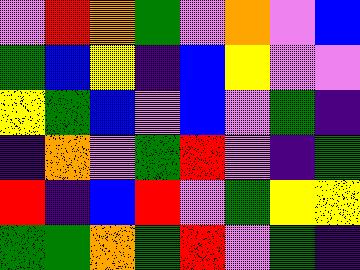[["violet", "red", "orange", "green", "violet", "orange", "violet", "blue"], ["green", "blue", "yellow", "indigo", "blue", "yellow", "violet", "violet"], ["yellow", "green", "blue", "violet", "blue", "violet", "green", "indigo"], ["indigo", "orange", "violet", "green", "red", "violet", "indigo", "green"], ["red", "indigo", "blue", "red", "violet", "green", "yellow", "yellow"], ["green", "green", "orange", "green", "red", "violet", "green", "indigo"]]